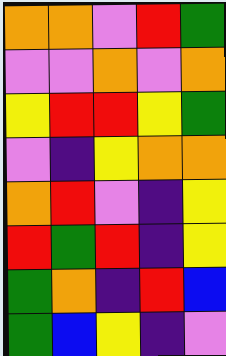[["orange", "orange", "violet", "red", "green"], ["violet", "violet", "orange", "violet", "orange"], ["yellow", "red", "red", "yellow", "green"], ["violet", "indigo", "yellow", "orange", "orange"], ["orange", "red", "violet", "indigo", "yellow"], ["red", "green", "red", "indigo", "yellow"], ["green", "orange", "indigo", "red", "blue"], ["green", "blue", "yellow", "indigo", "violet"]]